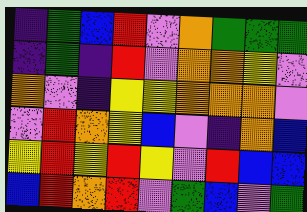[["indigo", "green", "blue", "red", "violet", "orange", "green", "green", "green"], ["indigo", "green", "indigo", "red", "violet", "orange", "orange", "yellow", "violet"], ["orange", "violet", "indigo", "yellow", "yellow", "orange", "orange", "orange", "violet"], ["violet", "red", "orange", "yellow", "blue", "violet", "indigo", "orange", "blue"], ["yellow", "red", "yellow", "red", "yellow", "violet", "red", "blue", "blue"], ["blue", "red", "orange", "red", "violet", "green", "blue", "violet", "green"]]